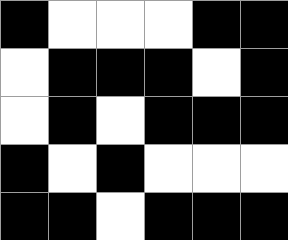[["black", "white", "white", "white", "black", "black"], ["white", "black", "black", "black", "white", "black"], ["white", "black", "white", "black", "black", "black"], ["black", "white", "black", "white", "white", "white"], ["black", "black", "white", "black", "black", "black"]]